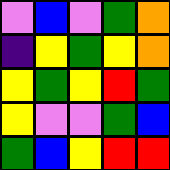[["violet", "blue", "violet", "green", "orange"], ["indigo", "yellow", "green", "yellow", "orange"], ["yellow", "green", "yellow", "red", "green"], ["yellow", "violet", "violet", "green", "blue"], ["green", "blue", "yellow", "red", "red"]]